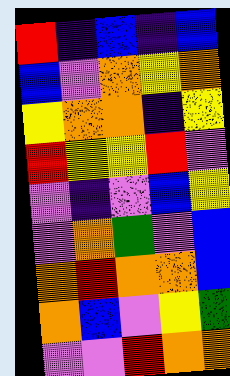[["red", "indigo", "blue", "indigo", "blue"], ["blue", "violet", "orange", "yellow", "orange"], ["yellow", "orange", "orange", "indigo", "yellow"], ["red", "yellow", "yellow", "red", "violet"], ["violet", "indigo", "violet", "blue", "yellow"], ["violet", "orange", "green", "violet", "blue"], ["orange", "red", "orange", "orange", "blue"], ["orange", "blue", "violet", "yellow", "green"], ["violet", "violet", "red", "orange", "orange"]]